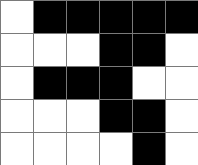[["white", "black", "black", "black", "black", "black"], ["white", "white", "white", "black", "black", "white"], ["white", "black", "black", "black", "white", "white"], ["white", "white", "white", "black", "black", "white"], ["white", "white", "white", "white", "black", "white"]]